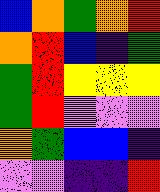[["blue", "orange", "green", "orange", "red"], ["orange", "red", "blue", "indigo", "green"], ["green", "red", "yellow", "yellow", "yellow"], ["green", "red", "violet", "violet", "violet"], ["orange", "green", "blue", "blue", "indigo"], ["violet", "violet", "indigo", "indigo", "red"]]